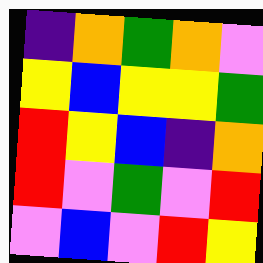[["indigo", "orange", "green", "orange", "violet"], ["yellow", "blue", "yellow", "yellow", "green"], ["red", "yellow", "blue", "indigo", "orange"], ["red", "violet", "green", "violet", "red"], ["violet", "blue", "violet", "red", "yellow"]]